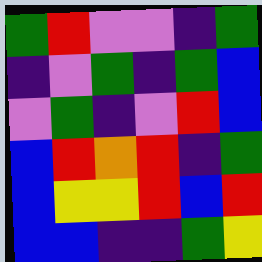[["green", "red", "violet", "violet", "indigo", "green"], ["indigo", "violet", "green", "indigo", "green", "blue"], ["violet", "green", "indigo", "violet", "red", "blue"], ["blue", "red", "orange", "red", "indigo", "green"], ["blue", "yellow", "yellow", "red", "blue", "red"], ["blue", "blue", "indigo", "indigo", "green", "yellow"]]